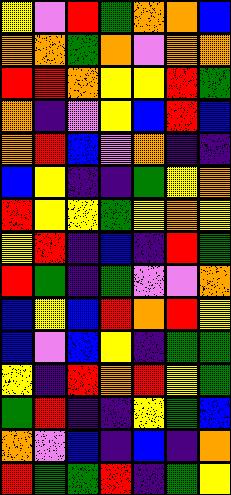[["yellow", "violet", "red", "green", "orange", "orange", "blue"], ["orange", "orange", "green", "orange", "violet", "orange", "orange"], ["red", "red", "orange", "yellow", "yellow", "red", "green"], ["orange", "indigo", "violet", "yellow", "blue", "red", "blue"], ["orange", "red", "blue", "violet", "orange", "indigo", "indigo"], ["blue", "yellow", "indigo", "indigo", "green", "yellow", "orange"], ["red", "yellow", "yellow", "green", "yellow", "orange", "yellow"], ["yellow", "red", "indigo", "blue", "indigo", "red", "green"], ["red", "green", "indigo", "green", "violet", "violet", "orange"], ["blue", "yellow", "blue", "red", "orange", "red", "yellow"], ["blue", "violet", "blue", "yellow", "indigo", "green", "green"], ["yellow", "indigo", "red", "orange", "red", "yellow", "green"], ["green", "red", "indigo", "indigo", "yellow", "green", "blue"], ["orange", "violet", "blue", "indigo", "blue", "indigo", "orange"], ["red", "green", "green", "red", "indigo", "green", "yellow"]]